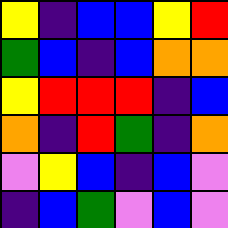[["yellow", "indigo", "blue", "blue", "yellow", "red"], ["green", "blue", "indigo", "blue", "orange", "orange"], ["yellow", "red", "red", "red", "indigo", "blue"], ["orange", "indigo", "red", "green", "indigo", "orange"], ["violet", "yellow", "blue", "indigo", "blue", "violet"], ["indigo", "blue", "green", "violet", "blue", "violet"]]